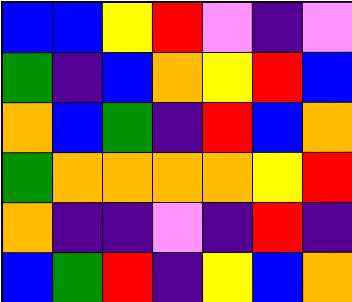[["blue", "blue", "yellow", "red", "violet", "indigo", "violet"], ["green", "indigo", "blue", "orange", "yellow", "red", "blue"], ["orange", "blue", "green", "indigo", "red", "blue", "orange"], ["green", "orange", "orange", "orange", "orange", "yellow", "red"], ["orange", "indigo", "indigo", "violet", "indigo", "red", "indigo"], ["blue", "green", "red", "indigo", "yellow", "blue", "orange"]]